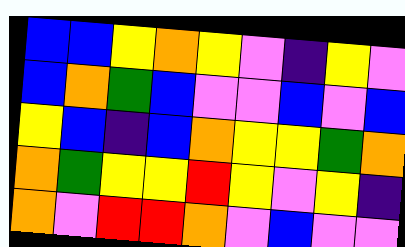[["blue", "blue", "yellow", "orange", "yellow", "violet", "indigo", "yellow", "violet"], ["blue", "orange", "green", "blue", "violet", "violet", "blue", "violet", "blue"], ["yellow", "blue", "indigo", "blue", "orange", "yellow", "yellow", "green", "orange"], ["orange", "green", "yellow", "yellow", "red", "yellow", "violet", "yellow", "indigo"], ["orange", "violet", "red", "red", "orange", "violet", "blue", "violet", "violet"]]